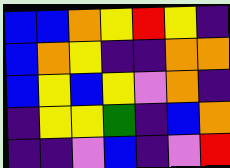[["blue", "blue", "orange", "yellow", "red", "yellow", "indigo"], ["blue", "orange", "yellow", "indigo", "indigo", "orange", "orange"], ["blue", "yellow", "blue", "yellow", "violet", "orange", "indigo"], ["indigo", "yellow", "yellow", "green", "indigo", "blue", "orange"], ["indigo", "indigo", "violet", "blue", "indigo", "violet", "red"]]